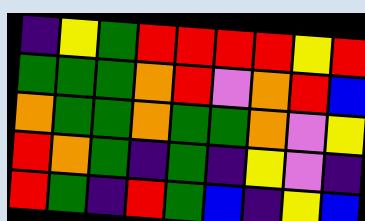[["indigo", "yellow", "green", "red", "red", "red", "red", "yellow", "red"], ["green", "green", "green", "orange", "red", "violet", "orange", "red", "blue"], ["orange", "green", "green", "orange", "green", "green", "orange", "violet", "yellow"], ["red", "orange", "green", "indigo", "green", "indigo", "yellow", "violet", "indigo"], ["red", "green", "indigo", "red", "green", "blue", "indigo", "yellow", "blue"]]